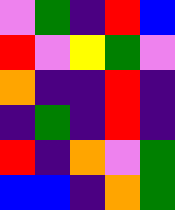[["violet", "green", "indigo", "red", "blue"], ["red", "violet", "yellow", "green", "violet"], ["orange", "indigo", "indigo", "red", "indigo"], ["indigo", "green", "indigo", "red", "indigo"], ["red", "indigo", "orange", "violet", "green"], ["blue", "blue", "indigo", "orange", "green"]]